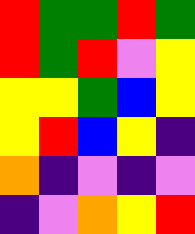[["red", "green", "green", "red", "green"], ["red", "green", "red", "violet", "yellow"], ["yellow", "yellow", "green", "blue", "yellow"], ["yellow", "red", "blue", "yellow", "indigo"], ["orange", "indigo", "violet", "indigo", "violet"], ["indigo", "violet", "orange", "yellow", "red"]]